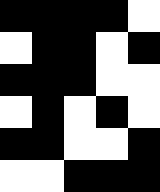[["black", "black", "black", "black", "white"], ["white", "black", "black", "white", "black"], ["black", "black", "black", "white", "white"], ["white", "black", "white", "black", "white"], ["black", "black", "white", "white", "black"], ["white", "white", "black", "black", "black"]]